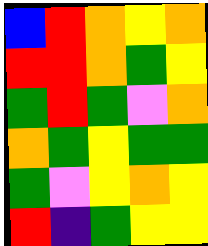[["blue", "red", "orange", "yellow", "orange"], ["red", "red", "orange", "green", "yellow"], ["green", "red", "green", "violet", "orange"], ["orange", "green", "yellow", "green", "green"], ["green", "violet", "yellow", "orange", "yellow"], ["red", "indigo", "green", "yellow", "yellow"]]